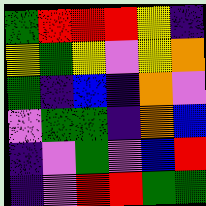[["green", "red", "red", "red", "yellow", "indigo"], ["yellow", "green", "yellow", "violet", "yellow", "orange"], ["green", "indigo", "blue", "indigo", "orange", "violet"], ["violet", "green", "green", "indigo", "orange", "blue"], ["indigo", "violet", "green", "violet", "blue", "red"], ["indigo", "violet", "red", "red", "green", "green"]]